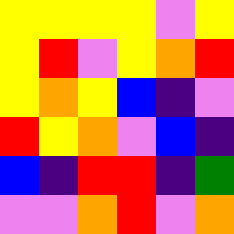[["yellow", "yellow", "yellow", "yellow", "violet", "yellow"], ["yellow", "red", "violet", "yellow", "orange", "red"], ["yellow", "orange", "yellow", "blue", "indigo", "violet"], ["red", "yellow", "orange", "violet", "blue", "indigo"], ["blue", "indigo", "red", "red", "indigo", "green"], ["violet", "violet", "orange", "red", "violet", "orange"]]